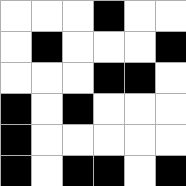[["white", "white", "white", "black", "white", "white"], ["white", "black", "white", "white", "white", "black"], ["white", "white", "white", "black", "black", "white"], ["black", "white", "black", "white", "white", "white"], ["black", "white", "white", "white", "white", "white"], ["black", "white", "black", "black", "white", "black"]]